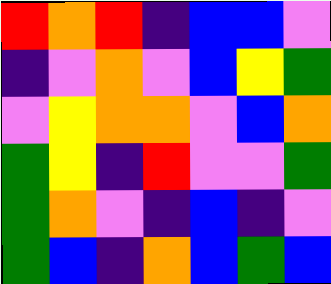[["red", "orange", "red", "indigo", "blue", "blue", "violet"], ["indigo", "violet", "orange", "violet", "blue", "yellow", "green"], ["violet", "yellow", "orange", "orange", "violet", "blue", "orange"], ["green", "yellow", "indigo", "red", "violet", "violet", "green"], ["green", "orange", "violet", "indigo", "blue", "indigo", "violet"], ["green", "blue", "indigo", "orange", "blue", "green", "blue"]]